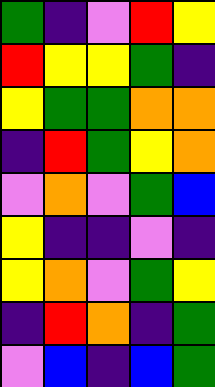[["green", "indigo", "violet", "red", "yellow"], ["red", "yellow", "yellow", "green", "indigo"], ["yellow", "green", "green", "orange", "orange"], ["indigo", "red", "green", "yellow", "orange"], ["violet", "orange", "violet", "green", "blue"], ["yellow", "indigo", "indigo", "violet", "indigo"], ["yellow", "orange", "violet", "green", "yellow"], ["indigo", "red", "orange", "indigo", "green"], ["violet", "blue", "indigo", "blue", "green"]]